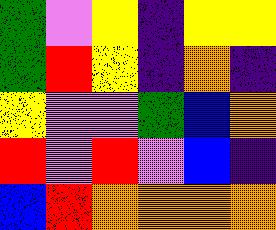[["green", "violet", "yellow", "indigo", "yellow", "yellow"], ["green", "red", "yellow", "indigo", "orange", "indigo"], ["yellow", "violet", "violet", "green", "blue", "orange"], ["red", "violet", "red", "violet", "blue", "indigo"], ["blue", "red", "orange", "orange", "orange", "orange"]]